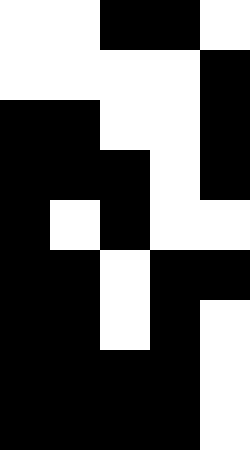[["white", "white", "black", "black", "white"], ["white", "white", "white", "white", "black"], ["black", "black", "white", "white", "black"], ["black", "black", "black", "white", "black"], ["black", "white", "black", "white", "white"], ["black", "black", "white", "black", "black"], ["black", "black", "white", "black", "white"], ["black", "black", "black", "black", "white"], ["black", "black", "black", "black", "white"]]